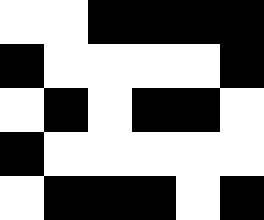[["white", "white", "black", "black", "black", "black"], ["black", "white", "white", "white", "white", "black"], ["white", "black", "white", "black", "black", "white"], ["black", "white", "white", "white", "white", "white"], ["white", "black", "black", "black", "white", "black"]]